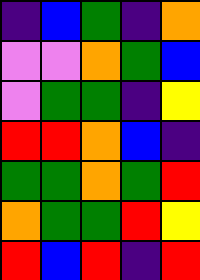[["indigo", "blue", "green", "indigo", "orange"], ["violet", "violet", "orange", "green", "blue"], ["violet", "green", "green", "indigo", "yellow"], ["red", "red", "orange", "blue", "indigo"], ["green", "green", "orange", "green", "red"], ["orange", "green", "green", "red", "yellow"], ["red", "blue", "red", "indigo", "red"]]